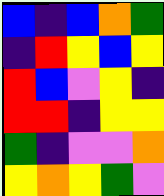[["blue", "indigo", "blue", "orange", "green"], ["indigo", "red", "yellow", "blue", "yellow"], ["red", "blue", "violet", "yellow", "indigo"], ["red", "red", "indigo", "yellow", "yellow"], ["green", "indigo", "violet", "violet", "orange"], ["yellow", "orange", "yellow", "green", "violet"]]